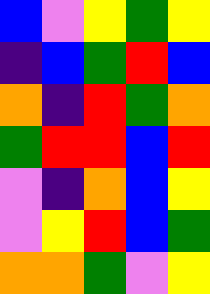[["blue", "violet", "yellow", "green", "yellow"], ["indigo", "blue", "green", "red", "blue"], ["orange", "indigo", "red", "green", "orange"], ["green", "red", "red", "blue", "red"], ["violet", "indigo", "orange", "blue", "yellow"], ["violet", "yellow", "red", "blue", "green"], ["orange", "orange", "green", "violet", "yellow"]]